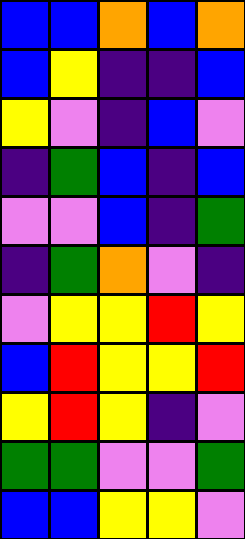[["blue", "blue", "orange", "blue", "orange"], ["blue", "yellow", "indigo", "indigo", "blue"], ["yellow", "violet", "indigo", "blue", "violet"], ["indigo", "green", "blue", "indigo", "blue"], ["violet", "violet", "blue", "indigo", "green"], ["indigo", "green", "orange", "violet", "indigo"], ["violet", "yellow", "yellow", "red", "yellow"], ["blue", "red", "yellow", "yellow", "red"], ["yellow", "red", "yellow", "indigo", "violet"], ["green", "green", "violet", "violet", "green"], ["blue", "blue", "yellow", "yellow", "violet"]]